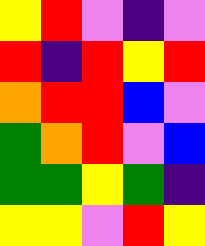[["yellow", "red", "violet", "indigo", "violet"], ["red", "indigo", "red", "yellow", "red"], ["orange", "red", "red", "blue", "violet"], ["green", "orange", "red", "violet", "blue"], ["green", "green", "yellow", "green", "indigo"], ["yellow", "yellow", "violet", "red", "yellow"]]